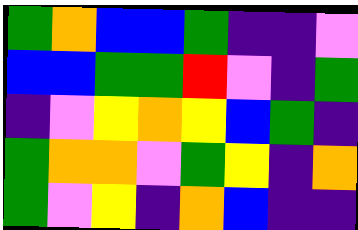[["green", "orange", "blue", "blue", "green", "indigo", "indigo", "violet"], ["blue", "blue", "green", "green", "red", "violet", "indigo", "green"], ["indigo", "violet", "yellow", "orange", "yellow", "blue", "green", "indigo"], ["green", "orange", "orange", "violet", "green", "yellow", "indigo", "orange"], ["green", "violet", "yellow", "indigo", "orange", "blue", "indigo", "indigo"]]